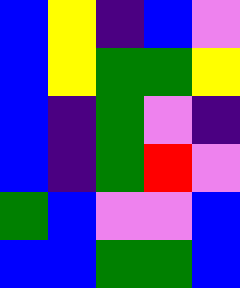[["blue", "yellow", "indigo", "blue", "violet"], ["blue", "yellow", "green", "green", "yellow"], ["blue", "indigo", "green", "violet", "indigo"], ["blue", "indigo", "green", "red", "violet"], ["green", "blue", "violet", "violet", "blue"], ["blue", "blue", "green", "green", "blue"]]